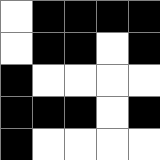[["white", "black", "black", "black", "black"], ["white", "black", "black", "white", "black"], ["black", "white", "white", "white", "white"], ["black", "black", "black", "white", "black"], ["black", "white", "white", "white", "white"]]